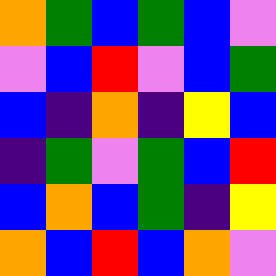[["orange", "green", "blue", "green", "blue", "violet"], ["violet", "blue", "red", "violet", "blue", "green"], ["blue", "indigo", "orange", "indigo", "yellow", "blue"], ["indigo", "green", "violet", "green", "blue", "red"], ["blue", "orange", "blue", "green", "indigo", "yellow"], ["orange", "blue", "red", "blue", "orange", "violet"]]